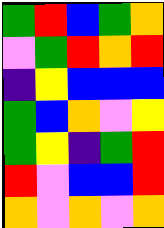[["green", "red", "blue", "green", "orange"], ["violet", "green", "red", "orange", "red"], ["indigo", "yellow", "blue", "blue", "blue"], ["green", "blue", "orange", "violet", "yellow"], ["green", "yellow", "indigo", "green", "red"], ["red", "violet", "blue", "blue", "red"], ["orange", "violet", "orange", "violet", "orange"]]